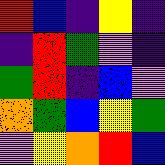[["red", "blue", "indigo", "yellow", "indigo"], ["indigo", "red", "green", "violet", "indigo"], ["green", "red", "indigo", "blue", "violet"], ["orange", "green", "blue", "yellow", "green"], ["violet", "yellow", "orange", "red", "blue"]]